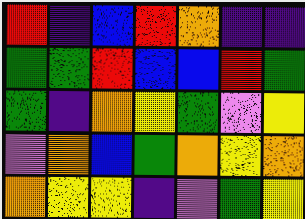[["red", "indigo", "blue", "red", "orange", "indigo", "indigo"], ["green", "green", "red", "blue", "blue", "red", "green"], ["green", "indigo", "orange", "yellow", "green", "violet", "yellow"], ["violet", "orange", "blue", "green", "orange", "yellow", "orange"], ["orange", "yellow", "yellow", "indigo", "violet", "green", "yellow"]]